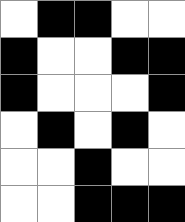[["white", "black", "black", "white", "white"], ["black", "white", "white", "black", "black"], ["black", "white", "white", "white", "black"], ["white", "black", "white", "black", "white"], ["white", "white", "black", "white", "white"], ["white", "white", "black", "black", "black"]]